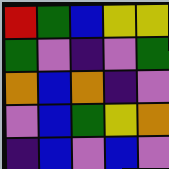[["red", "green", "blue", "yellow", "yellow"], ["green", "violet", "indigo", "violet", "green"], ["orange", "blue", "orange", "indigo", "violet"], ["violet", "blue", "green", "yellow", "orange"], ["indigo", "blue", "violet", "blue", "violet"]]